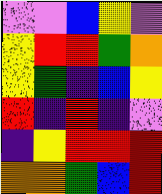[["violet", "violet", "blue", "yellow", "violet"], ["yellow", "red", "red", "green", "orange"], ["yellow", "green", "indigo", "blue", "yellow"], ["red", "indigo", "red", "indigo", "violet"], ["indigo", "yellow", "red", "red", "red"], ["orange", "orange", "green", "blue", "red"]]